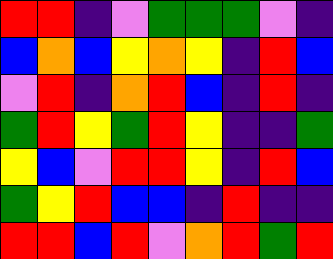[["red", "red", "indigo", "violet", "green", "green", "green", "violet", "indigo"], ["blue", "orange", "blue", "yellow", "orange", "yellow", "indigo", "red", "blue"], ["violet", "red", "indigo", "orange", "red", "blue", "indigo", "red", "indigo"], ["green", "red", "yellow", "green", "red", "yellow", "indigo", "indigo", "green"], ["yellow", "blue", "violet", "red", "red", "yellow", "indigo", "red", "blue"], ["green", "yellow", "red", "blue", "blue", "indigo", "red", "indigo", "indigo"], ["red", "red", "blue", "red", "violet", "orange", "red", "green", "red"]]